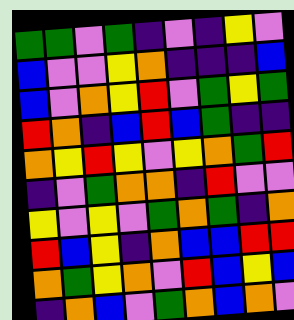[["green", "green", "violet", "green", "indigo", "violet", "indigo", "yellow", "violet"], ["blue", "violet", "violet", "yellow", "orange", "indigo", "indigo", "indigo", "blue"], ["blue", "violet", "orange", "yellow", "red", "violet", "green", "yellow", "green"], ["red", "orange", "indigo", "blue", "red", "blue", "green", "indigo", "indigo"], ["orange", "yellow", "red", "yellow", "violet", "yellow", "orange", "green", "red"], ["indigo", "violet", "green", "orange", "orange", "indigo", "red", "violet", "violet"], ["yellow", "violet", "yellow", "violet", "green", "orange", "green", "indigo", "orange"], ["red", "blue", "yellow", "indigo", "orange", "blue", "blue", "red", "red"], ["orange", "green", "yellow", "orange", "violet", "red", "blue", "yellow", "blue"], ["indigo", "orange", "blue", "violet", "green", "orange", "blue", "orange", "violet"]]